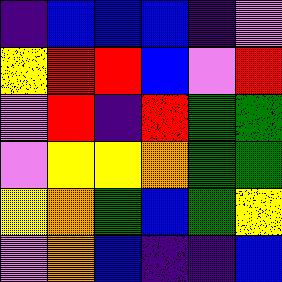[["indigo", "blue", "blue", "blue", "indigo", "violet"], ["yellow", "red", "red", "blue", "violet", "red"], ["violet", "red", "indigo", "red", "green", "green"], ["violet", "yellow", "yellow", "orange", "green", "green"], ["yellow", "orange", "green", "blue", "green", "yellow"], ["violet", "orange", "blue", "indigo", "indigo", "blue"]]